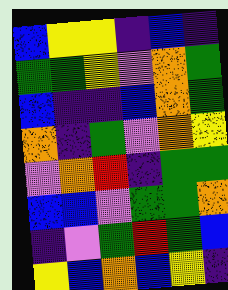[["blue", "yellow", "yellow", "indigo", "blue", "indigo"], ["green", "green", "yellow", "violet", "orange", "green"], ["blue", "indigo", "indigo", "blue", "orange", "green"], ["orange", "indigo", "green", "violet", "orange", "yellow"], ["violet", "orange", "red", "indigo", "green", "green"], ["blue", "blue", "violet", "green", "green", "orange"], ["indigo", "violet", "green", "red", "green", "blue"], ["yellow", "blue", "orange", "blue", "yellow", "indigo"]]